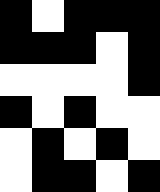[["black", "white", "black", "black", "black"], ["black", "black", "black", "white", "black"], ["white", "white", "white", "white", "black"], ["black", "white", "black", "white", "white"], ["white", "black", "white", "black", "white"], ["white", "black", "black", "white", "black"]]